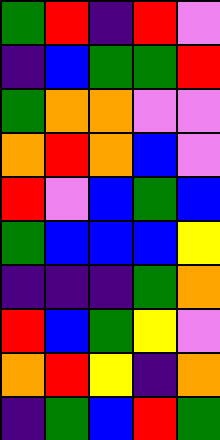[["green", "red", "indigo", "red", "violet"], ["indigo", "blue", "green", "green", "red"], ["green", "orange", "orange", "violet", "violet"], ["orange", "red", "orange", "blue", "violet"], ["red", "violet", "blue", "green", "blue"], ["green", "blue", "blue", "blue", "yellow"], ["indigo", "indigo", "indigo", "green", "orange"], ["red", "blue", "green", "yellow", "violet"], ["orange", "red", "yellow", "indigo", "orange"], ["indigo", "green", "blue", "red", "green"]]